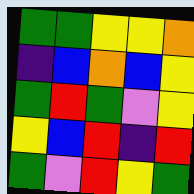[["green", "green", "yellow", "yellow", "orange"], ["indigo", "blue", "orange", "blue", "yellow"], ["green", "red", "green", "violet", "yellow"], ["yellow", "blue", "red", "indigo", "red"], ["green", "violet", "red", "yellow", "green"]]